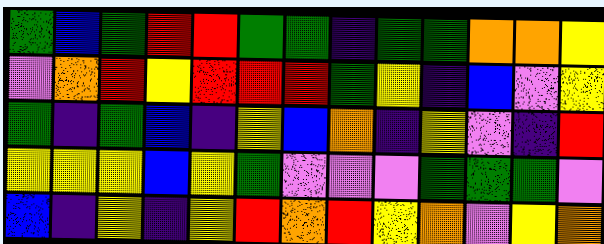[["green", "blue", "green", "red", "red", "green", "green", "indigo", "green", "green", "orange", "orange", "yellow"], ["violet", "orange", "red", "yellow", "red", "red", "red", "green", "yellow", "indigo", "blue", "violet", "yellow"], ["green", "indigo", "green", "blue", "indigo", "yellow", "blue", "orange", "indigo", "yellow", "violet", "indigo", "red"], ["yellow", "yellow", "yellow", "blue", "yellow", "green", "violet", "violet", "violet", "green", "green", "green", "violet"], ["blue", "indigo", "yellow", "indigo", "yellow", "red", "orange", "red", "yellow", "orange", "violet", "yellow", "orange"]]